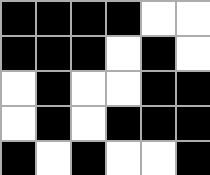[["black", "black", "black", "black", "white", "white"], ["black", "black", "black", "white", "black", "white"], ["white", "black", "white", "white", "black", "black"], ["white", "black", "white", "black", "black", "black"], ["black", "white", "black", "white", "white", "black"]]